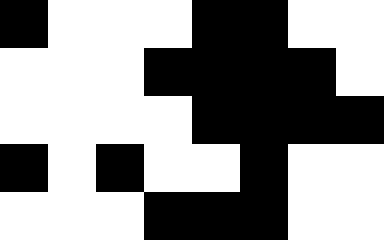[["black", "white", "white", "white", "black", "black", "white", "white"], ["white", "white", "white", "black", "black", "black", "black", "white"], ["white", "white", "white", "white", "black", "black", "black", "black"], ["black", "white", "black", "white", "white", "black", "white", "white"], ["white", "white", "white", "black", "black", "black", "white", "white"]]